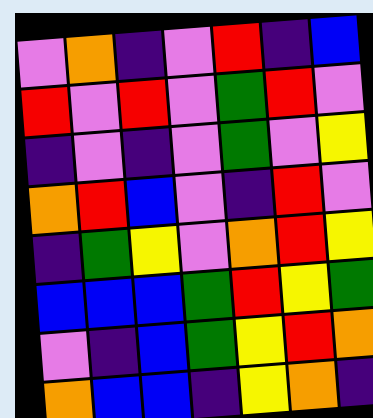[["violet", "orange", "indigo", "violet", "red", "indigo", "blue"], ["red", "violet", "red", "violet", "green", "red", "violet"], ["indigo", "violet", "indigo", "violet", "green", "violet", "yellow"], ["orange", "red", "blue", "violet", "indigo", "red", "violet"], ["indigo", "green", "yellow", "violet", "orange", "red", "yellow"], ["blue", "blue", "blue", "green", "red", "yellow", "green"], ["violet", "indigo", "blue", "green", "yellow", "red", "orange"], ["orange", "blue", "blue", "indigo", "yellow", "orange", "indigo"]]